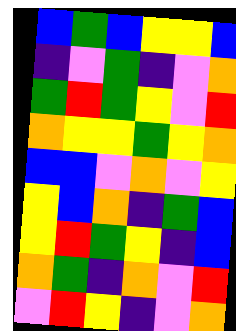[["blue", "green", "blue", "yellow", "yellow", "blue"], ["indigo", "violet", "green", "indigo", "violet", "orange"], ["green", "red", "green", "yellow", "violet", "red"], ["orange", "yellow", "yellow", "green", "yellow", "orange"], ["blue", "blue", "violet", "orange", "violet", "yellow"], ["yellow", "blue", "orange", "indigo", "green", "blue"], ["yellow", "red", "green", "yellow", "indigo", "blue"], ["orange", "green", "indigo", "orange", "violet", "red"], ["violet", "red", "yellow", "indigo", "violet", "orange"]]